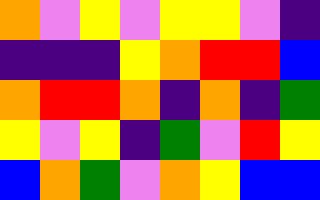[["orange", "violet", "yellow", "violet", "yellow", "yellow", "violet", "indigo"], ["indigo", "indigo", "indigo", "yellow", "orange", "red", "red", "blue"], ["orange", "red", "red", "orange", "indigo", "orange", "indigo", "green"], ["yellow", "violet", "yellow", "indigo", "green", "violet", "red", "yellow"], ["blue", "orange", "green", "violet", "orange", "yellow", "blue", "blue"]]